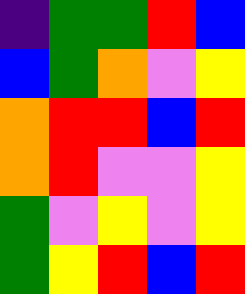[["indigo", "green", "green", "red", "blue"], ["blue", "green", "orange", "violet", "yellow"], ["orange", "red", "red", "blue", "red"], ["orange", "red", "violet", "violet", "yellow"], ["green", "violet", "yellow", "violet", "yellow"], ["green", "yellow", "red", "blue", "red"]]